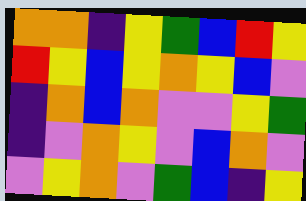[["orange", "orange", "indigo", "yellow", "green", "blue", "red", "yellow"], ["red", "yellow", "blue", "yellow", "orange", "yellow", "blue", "violet"], ["indigo", "orange", "blue", "orange", "violet", "violet", "yellow", "green"], ["indigo", "violet", "orange", "yellow", "violet", "blue", "orange", "violet"], ["violet", "yellow", "orange", "violet", "green", "blue", "indigo", "yellow"]]